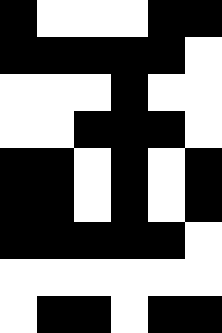[["black", "white", "white", "white", "black", "black"], ["black", "black", "black", "black", "black", "white"], ["white", "white", "white", "black", "white", "white"], ["white", "white", "black", "black", "black", "white"], ["black", "black", "white", "black", "white", "black"], ["black", "black", "white", "black", "white", "black"], ["black", "black", "black", "black", "black", "white"], ["white", "white", "white", "white", "white", "white"], ["white", "black", "black", "white", "black", "black"]]